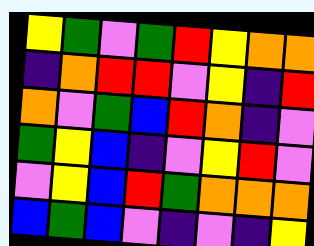[["yellow", "green", "violet", "green", "red", "yellow", "orange", "orange"], ["indigo", "orange", "red", "red", "violet", "yellow", "indigo", "red"], ["orange", "violet", "green", "blue", "red", "orange", "indigo", "violet"], ["green", "yellow", "blue", "indigo", "violet", "yellow", "red", "violet"], ["violet", "yellow", "blue", "red", "green", "orange", "orange", "orange"], ["blue", "green", "blue", "violet", "indigo", "violet", "indigo", "yellow"]]